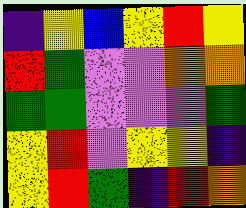[["indigo", "yellow", "blue", "yellow", "red", "yellow"], ["red", "green", "violet", "violet", "orange", "orange"], ["green", "green", "violet", "violet", "violet", "green"], ["yellow", "red", "violet", "yellow", "yellow", "indigo"], ["yellow", "red", "green", "indigo", "red", "orange"]]